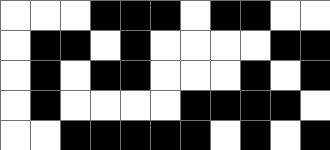[["white", "white", "white", "black", "black", "black", "white", "black", "black", "white", "white"], ["white", "black", "black", "white", "black", "white", "white", "white", "white", "black", "black"], ["white", "black", "white", "black", "black", "white", "white", "white", "black", "white", "black"], ["white", "black", "white", "white", "white", "white", "black", "black", "black", "black", "white"], ["white", "white", "black", "black", "black", "black", "black", "white", "black", "white", "black"]]